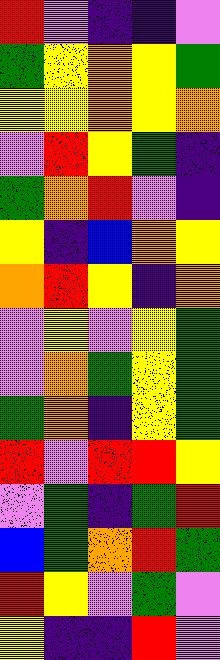[["red", "violet", "indigo", "indigo", "violet"], ["green", "yellow", "orange", "yellow", "green"], ["yellow", "yellow", "orange", "yellow", "orange"], ["violet", "red", "yellow", "green", "indigo"], ["green", "orange", "red", "violet", "indigo"], ["yellow", "indigo", "blue", "orange", "yellow"], ["orange", "red", "yellow", "indigo", "orange"], ["violet", "yellow", "violet", "yellow", "green"], ["violet", "orange", "green", "yellow", "green"], ["green", "orange", "indigo", "yellow", "green"], ["red", "violet", "red", "red", "yellow"], ["violet", "green", "indigo", "green", "red"], ["blue", "green", "orange", "red", "green"], ["red", "yellow", "violet", "green", "violet"], ["yellow", "indigo", "indigo", "red", "violet"]]